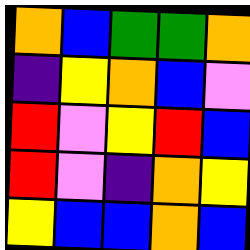[["orange", "blue", "green", "green", "orange"], ["indigo", "yellow", "orange", "blue", "violet"], ["red", "violet", "yellow", "red", "blue"], ["red", "violet", "indigo", "orange", "yellow"], ["yellow", "blue", "blue", "orange", "blue"]]